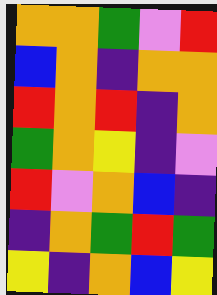[["orange", "orange", "green", "violet", "red"], ["blue", "orange", "indigo", "orange", "orange"], ["red", "orange", "red", "indigo", "orange"], ["green", "orange", "yellow", "indigo", "violet"], ["red", "violet", "orange", "blue", "indigo"], ["indigo", "orange", "green", "red", "green"], ["yellow", "indigo", "orange", "blue", "yellow"]]